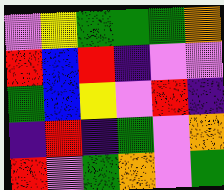[["violet", "yellow", "green", "green", "green", "orange"], ["red", "blue", "red", "indigo", "violet", "violet"], ["green", "blue", "yellow", "violet", "red", "indigo"], ["indigo", "red", "indigo", "green", "violet", "orange"], ["red", "violet", "green", "orange", "violet", "green"]]